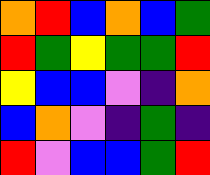[["orange", "red", "blue", "orange", "blue", "green"], ["red", "green", "yellow", "green", "green", "red"], ["yellow", "blue", "blue", "violet", "indigo", "orange"], ["blue", "orange", "violet", "indigo", "green", "indigo"], ["red", "violet", "blue", "blue", "green", "red"]]